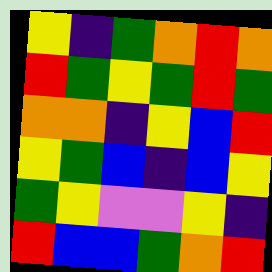[["yellow", "indigo", "green", "orange", "red", "orange"], ["red", "green", "yellow", "green", "red", "green"], ["orange", "orange", "indigo", "yellow", "blue", "red"], ["yellow", "green", "blue", "indigo", "blue", "yellow"], ["green", "yellow", "violet", "violet", "yellow", "indigo"], ["red", "blue", "blue", "green", "orange", "red"]]